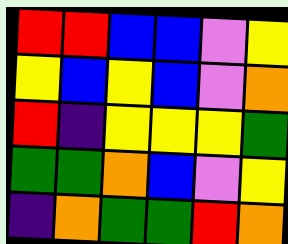[["red", "red", "blue", "blue", "violet", "yellow"], ["yellow", "blue", "yellow", "blue", "violet", "orange"], ["red", "indigo", "yellow", "yellow", "yellow", "green"], ["green", "green", "orange", "blue", "violet", "yellow"], ["indigo", "orange", "green", "green", "red", "orange"]]